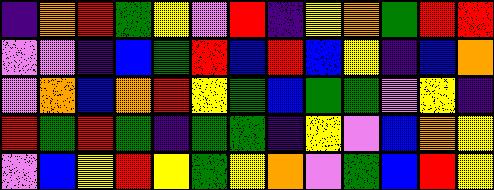[["indigo", "orange", "red", "green", "yellow", "violet", "red", "indigo", "yellow", "orange", "green", "red", "red"], ["violet", "violet", "indigo", "blue", "green", "red", "blue", "red", "blue", "yellow", "indigo", "blue", "orange"], ["violet", "orange", "blue", "orange", "red", "yellow", "green", "blue", "green", "green", "violet", "yellow", "indigo"], ["red", "green", "red", "green", "indigo", "green", "green", "indigo", "yellow", "violet", "blue", "orange", "yellow"], ["violet", "blue", "yellow", "red", "yellow", "green", "yellow", "orange", "violet", "green", "blue", "red", "yellow"]]